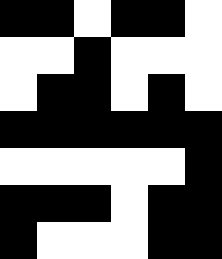[["black", "black", "white", "black", "black", "white"], ["white", "white", "black", "white", "white", "white"], ["white", "black", "black", "white", "black", "white"], ["black", "black", "black", "black", "black", "black"], ["white", "white", "white", "white", "white", "black"], ["black", "black", "black", "white", "black", "black"], ["black", "white", "white", "white", "black", "black"]]